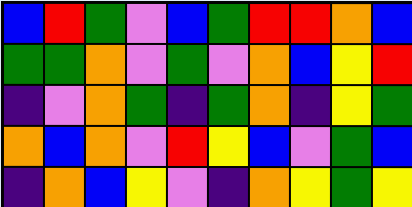[["blue", "red", "green", "violet", "blue", "green", "red", "red", "orange", "blue"], ["green", "green", "orange", "violet", "green", "violet", "orange", "blue", "yellow", "red"], ["indigo", "violet", "orange", "green", "indigo", "green", "orange", "indigo", "yellow", "green"], ["orange", "blue", "orange", "violet", "red", "yellow", "blue", "violet", "green", "blue"], ["indigo", "orange", "blue", "yellow", "violet", "indigo", "orange", "yellow", "green", "yellow"]]